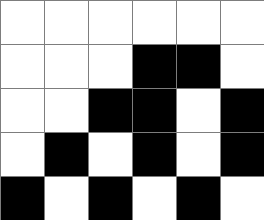[["white", "white", "white", "white", "white", "white"], ["white", "white", "white", "black", "black", "white"], ["white", "white", "black", "black", "white", "black"], ["white", "black", "white", "black", "white", "black"], ["black", "white", "black", "white", "black", "white"]]